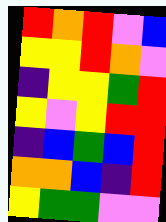[["red", "orange", "red", "violet", "blue"], ["yellow", "yellow", "red", "orange", "violet"], ["indigo", "yellow", "yellow", "green", "red"], ["yellow", "violet", "yellow", "red", "red"], ["indigo", "blue", "green", "blue", "red"], ["orange", "orange", "blue", "indigo", "red"], ["yellow", "green", "green", "violet", "violet"]]